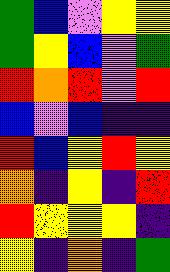[["green", "blue", "violet", "yellow", "yellow"], ["green", "yellow", "blue", "violet", "green"], ["red", "orange", "red", "violet", "red"], ["blue", "violet", "blue", "indigo", "indigo"], ["red", "blue", "yellow", "red", "yellow"], ["orange", "indigo", "yellow", "indigo", "red"], ["red", "yellow", "yellow", "yellow", "indigo"], ["yellow", "indigo", "orange", "indigo", "green"]]